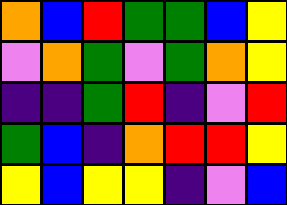[["orange", "blue", "red", "green", "green", "blue", "yellow"], ["violet", "orange", "green", "violet", "green", "orange", "yellow"], ["indigo", "indigo", "green", "red", "indigo", "violet", "red"], ["green", "blue", "indigo", "orange", "red", "red", "yellow"], ["yellow", "blue", "yellow", "yellow", "indigo", "violet", "blue"]]